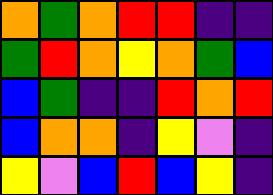[["orange", "green", "orange", "red", "red", "indigo", "indigo"], ["green", "red", "orange", "yellow", "orange", "green", "blue"], ["blue", "green", "indigo", "indigo", "red", "orange", "red"], ["blue", "orange", "orange", "indigo", "yellow", "violet", "indigo"], ["yellow", "violet", "blue", "red", "blue", "yellow", "indigo"]]